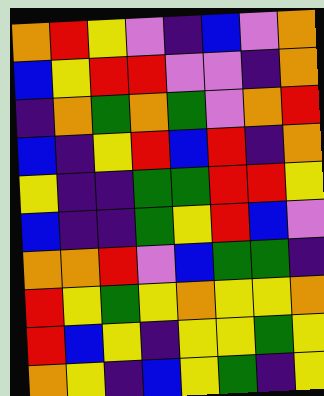[["orange", "red", "yellow", "violet", "indigo", "blue", "violet", "orange"], ["blue", "yellow", "red", "red", "violet", "violet", "indigo", "orange"], ["indigo", "orange", "green", "orange", "green", "violet", "orange", "red"], ["blue", "indigo", "yellow", "red", "blue", "red", "indigo", "orange"], ["yellow", "indigo", "indigo", "green", "green", "red", "red", "yellow"], ["blue", "indigo", "indigo", "green", "yellow", "red", "blue", "violet"], ["orange", "orange", "red", "violet", "blue", "green", "green", "indigo"], ["red", "yellow", "green", "yellow", "orange", "yellow", "yellow", "orange"], ["red", "blue", "yellow", "indigo", "yellow", "yellow", "green", "yellow"], ["orange", "yellow", "indigo", "blue", "yellow", "green", "indigo", "yellow"]]